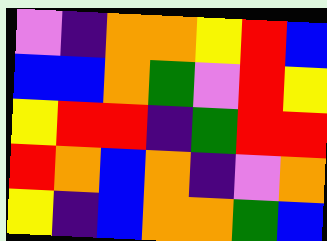[["violet", "indigo", "orange", "orange", "yellow", "red", "blue"], ["blue", "blue", "orange", "green", "violet", "red", "yellow"], ["yellow", "red", "red", "indigo", "green", "red", "red"], ["red", "orange", "blue", "orange", "indigo", "violet", "orange"], ["yellow", "indigo", "blue", "orange", "orange", "green", "blue"]]